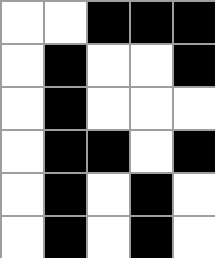[["white", "white", "black", "black", "black"], ["white", "black", "white", "white", "black"], ["white", "black", "white", "white", "white"], ["white", "black", "black", "white", "black"], ["white", "black", "white", "black", "white"], ["white", "black", "white", "black", "white"]]